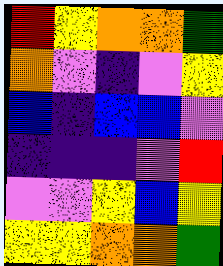[["red", "yellow", "orange", "orange", "green"], ["orange", "violet", "indigo", "violet", "yellow"], ["blue", "indigo", "blue", "blue", "violet"], ["indigo", "indigo", "indigo", "violet", "red"], ["violet", "violet", "yellow", "blue", "yellow"], ["yellow", "yellow", "orange", "orange", "green"]]